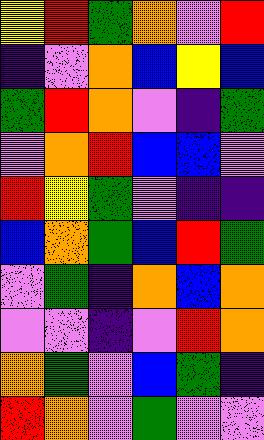[["yellow", "red", "green", "orange", "violet", "red"], ["indigo", "violet", "orange", "blue", "yellow", "blue"], ["green", "red", "orange", "violet", "indigo", "green"], ["violet", "orange", "red", "blue", "blue", "violet"], ["red", "yellow", "green", "violet", "indigo", "indigo"], ["blue", "orange", "green", "blue", "red", "green"], ["violet", "green", "indigo", "orange", "blue", "orange"], ["violet", "violet", "indigo", "violet", "red", "orange"], ["orange", "green", "violet", "blue", "green", "indigo"], ["red", "orange", "violet", "green", "violet", "violet"]]